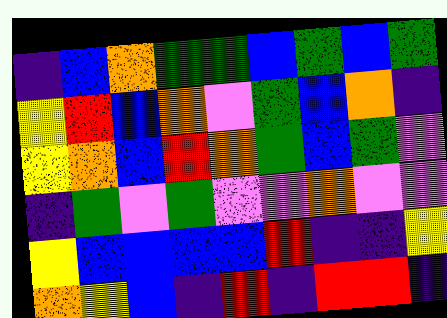[["indigo", "blue", "orange", "green", "green", "blue", "green", "blue", "green"], ["yellow", "red", "blue", "orange", "violet", "green", "blue", "orange", "indigo"], ["yellow", "orange", "blue", "red", "orange", "green", "blue", "green", "violet"], ["indigo", "green", "violet", "green", "violet", "violet", "orange", "violet", "violet"], ["yellow", "blue", "blue", "blue", "blue", "red", "indigo", "indigo", "yellow"], ["orange", "yellow", "blue", "indigo", "red", "indigo", "red", "red", "indigo"]]